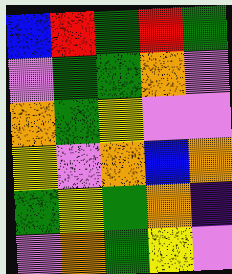[["blue", "red", "green", "red", "green"], ["violet", "green", "green", "orange", "violet"], ["orange", "green", "yellow", "violet", "violet"], ["yellow", "violet", "orange", "blue", "orange"], ["green", "yellow", "green", "orange", "indigo"], ["violet", "orange", "green", "yellow", "violet"]]